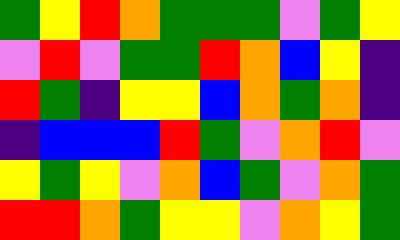[["green", "yellow", "red", "orange", "green", "green", "green", "violet", "green", "yellow"], ["violet", "red", "violet", "green", "green", "red", "orange", "blue", "yellow", "indigo"], ["red", "green", "indigo", "yellow", "yellow", "blue", "orange", "green", "orange", "indigo"], ["indigo", "blue", "blue", "blue", "red", "green", "violet", "orange", "red", "violet"], ["yellow", "green", "yellow", "violet", "orange", "blue", "green", "violet", "orange", "green"], ["red", "red", "orange", "green", "yellow", "yellow", "violet", "orange", "yellow", "green"]]